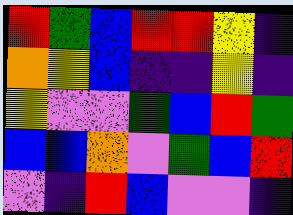[["red", "green", "blue", "red", "red", "yellow", "indigo"], ["orange", "yellow", "blue", "indigo", "indigo", "yellow", "indigo"], ["yellow", "violet", "violet", "green", "blue", "red", "green"], ["blue", "blue", "orange", "violet", "green", "blue", "red"], ["violet", "indigo", "red", "blue", "violet", "violet", "indigo"]]